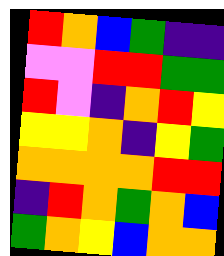[["red", "orange", "blue", "green", "indigo", "indigo"], ["violet", "violet", "red", "red", "green", "green"], ["red", "violet", "indigo", "orange", "red", "yellow"], ["yellow", "yellow", "orange", "indigo", "yellow", "green"], ["orange", "orange", "orange", "orange", "red", "red"], ["indigo", "red", "orange", "green", "orange", "blue"], ["green", "orange", "yellow", "blue", "orange", "orange"]]